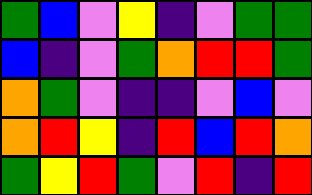[["green", "blue", "violet", "yellow", "indigo", "violet", "green", "green"], ["blue", "indigo", "violet", "green", "orange", "red", "red", "green"], ["orange", "green", "violet", "indigo", "indigo", "violet", "blue", "violet"], ["orange", "red", "yellow", "indigo", "red", "blue", "red", "orange"], ["green", "yellow", "red", "green", "violet", "red", "indigo", "red"]]